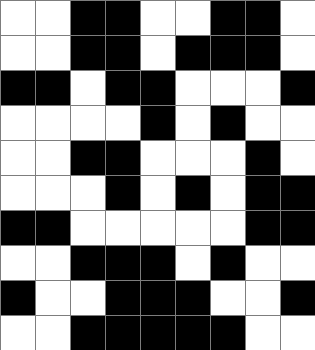[["white", "white", "black", "black", "white", "white", "black", "black", "white"], ["white", "white", "black", "black", "white", "black", "black", "black", "white"], ["black", "black", "white", "black", "black", "white", "white", "white", "black"], ["white", "white", "white", "white", "black", "white", "black", "white", "white"], ["white", "white", "black", "black", "white", "white", "white", "black", "white"], ["white", "white", "white", "black", "white", "black", "white", "black", "black"], ["black", "black", "white", "white", "white", "white", "white", "black", "black"], ["white", "white", "black", "black", "black", "white", "black", "white", "white"], ["black", "white", "white", "black", "black", "black", "white", "white", "black"], ["white", "white", "black", "black", "black", "black", "black", "white", "white"]]